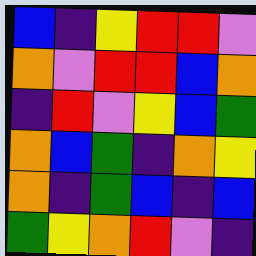[["blue", "indigo", "yellow", "red", "red", "violet"], ["orange", "violet", "red", "red", "blue", "orange"], ["indigo", "red", "violet", "yellow", "blue", "green"], ["orange", "blue", "green", "indigo", "orange", "yellow"], ["orange", "indigo", "green", "blue", "indigo", "blue"], ["green", "yellow", "orange", "red", "violet", "indigo"]]